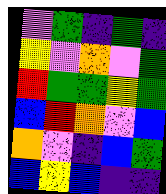[["violet", "green", "indigo", "green", "indigo"], ["yellow", "violet", "orange", "violet", "green"], ["red", "green", "green", "yellow", "green"], ["blue", "red", "orange", "violet", "blue"], ["orange", "violet", "indigo", "blue", "green"], ["blue", "yellow", "blue", "indigo", "indigo"]]